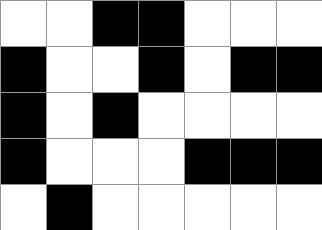[["white", "white", "black", "black", "white", "white", "white"], ["black", "white", "white", "black", "white", "black", "black"], ["black", "white", "black", "white", "white", "white", "white"], ["black", "white", "white", "white", "black", "black", "black"], ["white", "black", "white", "white", "white", "white", "white"]]